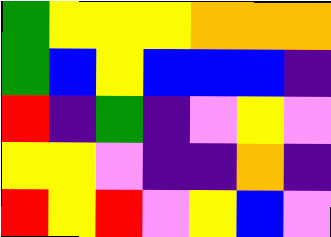[["green", "yellow", "yellow", "yellow", "orange", "orange", "orange"], ["green", "blue", "yellow", "blue", "blue", "blue", "indigo"], ["red", "indigo", "green", "indigo", "violet", "yellow", "violet"], ["yellow", "yellow", "violet", "indigo", "indigo", "orange", "indigo"], ["red", "yellow", "red", "violet", "yellow", "blue", "violet"]]